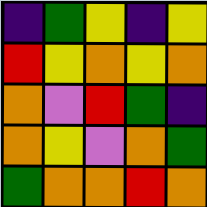[["indigo", "green", "yellow", "indigo", "yellow"], ["red", "yellow", "orange", "yellow", "orange"], ["orange", "violet", "red", "green", "indigo"], ["orange", "yellow", "violet", "orange", "green"], ["green", "orange", "orange", "red", "orange"]]